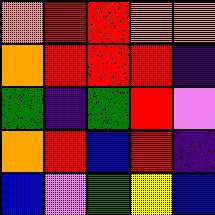[["orange", "red", "red", "orange", "orange"], ["orange", "red", "red", "red", "indigo"], ["green", "indigo", "green", "red", "violet"], ["orange", "red", "blue", "red", "indigo"], ["blue", "violet", "green", "yellow", "blue"]]